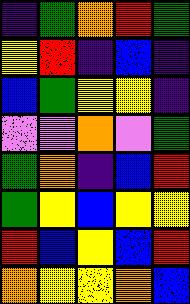[["indigo", "green", "orange", "red", "green"], ["yellow", "red", "indigo", "blue", "indigo"], ["blue", "green", "yellow", "yellow", "indigo"], ["violet", "violet", "orange", "violet", "green"], ["green", "orange", "indigo", "blue", "red"], ["green", "yellow", "blue", "yellow", "yellow"], ["red", "blue", "yellow", "blue", "red"], ["orange", "yellow", "yellow", "orange", "blue"]]